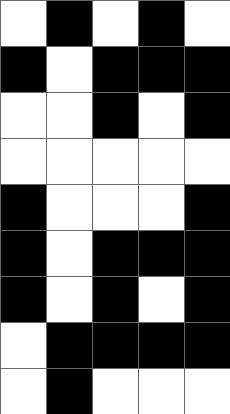[["white", "black", "white", "black", "white"], ["black", "white", "black", "black", "black"], ["white", "white", "black", "white", "black"], ["white", "white", "white", "white", "white"], ["black", "white", "white", "white", "black"], ["black", "white", "black", "black", "black"], ["black", "white", "black", "white", "black"], ["white", "black", "black", "black", "black"], ["white", "black", "white", "white", "white"]]